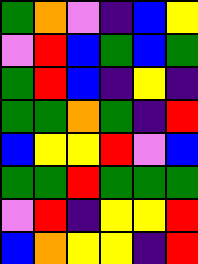[["green", "orange", "violet", "indigo", "blue", "yellow"], ["violet", "red", "blue", "green", "blue", "green"], ["green", "red", "blue", "indigo", "yellow", "indigo"], ["green", "green", "orange", "green", "indigo", "red"], ["blue", "yellow", "yellow", "red", "violet", "blue"], ["green", "green", "red", "green", "green", "green"], ["violet", "red", "indigo", "yellow", "yellow", "red"], ["blue", "orange", "yellow", "yellow", "indigo", "red"]]